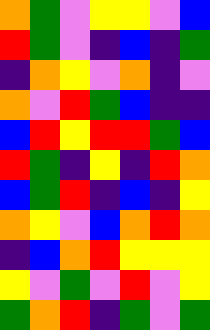[["orange", "green", "violet", "yellow", "yellow", "violet", "blue"], ["red", "green", "violet", "indigo", "blue", "indigo", "green"], ["indigo", "orange", "yellow", "violet", "orange", "indigo", "violet"], ["orange", "violet", "red", "green", "blue", "indigo", "indigo"], ["blue", "red", "yellow", "red", "red", "green", "blue"], ["red", "green", "indigo", "yellow", "indigo", "red", "orange"], ["blue", "green", "red", "indigo", "blue", "indigo", "yellow"], ["orange", "yellow", "violet", "blue", "orange", "red", "orange"], ["indigo", "blue", "orange", "red", "yellow", "yellow", "yellow"], ["yellow", "violet", "green", "violet", "red", "violet", "yellow"], ["green", "orange", "red", "indigo", "green", "violet", "green"]]